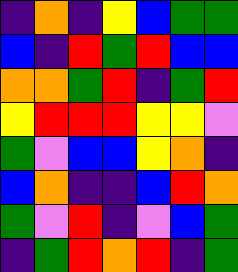[["indigo", "orange", "indigo", "yellow", "blue", "green", "green"], ["blue", "indigo", "red", "green", "red", "blue", "blue"], ["orange", "orange", "green", "red", "indigo", "green", "red"], ["yellow", "red", "red", "red", "yellow", "yellow", "violet"], ["green", "violet", "blue", "blue", "yellow", "orange", "indigo"], ["blue", "orange", "indigo", "indigo", "blue", "red", "orange"], ["green", "violet", "red", "indigo", "violet", "blue", "green"], ["indigo", "green", "red", "orange", "red", "indigo", "green"]]